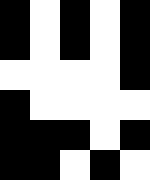[["black", "white", "black", "white", "black"], ["black", "white", "black", "white", "black"], ["white", "white", "white", "white", "black"], ["black", "white", "white", "white", "white"], ["black", "black", "black", "white", "black"], ["black", "black", "white", "black", "white"]]